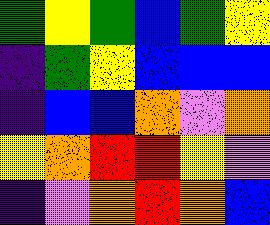[["green", "yellow", "green", "blue", "green", "yellow"], ["indigo", "green", "yellow", "blue", "blue", "blue"], ["indigo", "blue", "blue", "orange", "violet", "orange"], ["yellow", "orange", "red", "red", "yellow", "violet"], ["indigo", "violet", "orange", "red", "orange", "blue"]]